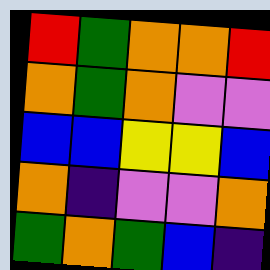[["red", "green", "orange", "orange", "red"], ["orange", "green", "orange", "violet", "violet"], ["blue", "blue", "yellow", "yellow", "blue"], ["orange", "indigo", "violet", "violet", "orange"], ["green", "orange", "green", "blue", "indigo"]]